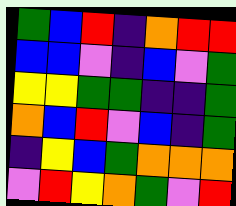[["green", "blue", "red", "indigo", "orange", "red", "red"], ["blue", "blue", "violet", "indigo", "blue", "violet", "green"], ["yellow", "yellow", "green", "green", "indigo", "indigo", "green"], ["orange", "blue", "red", "violet", "blue", "indigo", "green"], ["indigo", "yellow", "blue", "green", "orange", "orange", "orange"], ["violet", "red", "yellow", "orange", "green", "violet", "red"]]